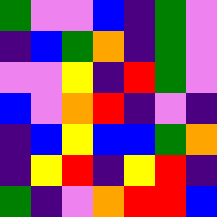[["green", "violet", "violet", "blue", "indigo", "green", "violet"], ["indigo", "blue", "green", "orange", "indigo", "green", "violet"], ["violet", "violet", "yellow", "indigo", "red", "green", "violet"], ["blue", "violet", "orange", "red", "indigo", "violet", "indigo"], ["indigo", "blue", "yellow", "blue", "blue", "green", "orange"], ["indigo", "yellow", "red", "indigo", "yellow", "red", "indigo"], ["green", "indigo", "violet", "orange", "red", "red", "blue"]]